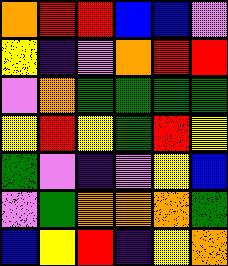[["orange", "red", "red", "blue", "blue", "violet"], ["yellow", "indigo", "violet", "orange", "red", "red"], ["violet", "orange", "green", "green", "green", "green"], ["yellow", "red", "yellow", "green", "red", "yellow"], ["green", "violet", "indigo", "violet", "yellow", "blue"], ["violet", "green", "orange", "orange", "orange", "green"], ["blue", "yellow", "red", "indigo", "yellow", "orange"]]